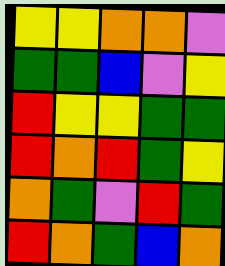[["yellow", "yellow", "orange", "orange", "violet"], ["green", "green", "blue", "violet", "yellow"], ["red", "yellow", "yellow", "green", "green"], ["red", "orange", "red", "green", "yellow"], ["orange", "green", "violet", "red", "green"], ["red", "orange", "green", "blue", "orange"]]